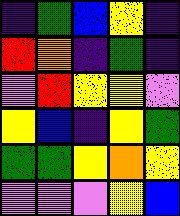[["indigo", "green", "blue", "yellow", "indigo"], ["red", "orange", "indigo", "green", "indigo"], ["violet", "red", "yellow", "yellow", "violet"], ["yellow", "blue", "indigo", "yellow", "green"], ["green", "green", "yellow", "orange", "yellow"], ["violet", "violet", "violet", "yellow", "blue"]]